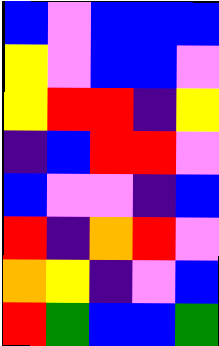[["blue", "violet", "blue", "blue", "blue"], ["yellow", "violet", "blue", "blue", "violet"], ["yellow", "red", "red", "indigo", "yellow"], ["indigo", "blue", "red", "red", "violet"], ["blue", "violet", "violet", "indigo", "blue"], ["red", "indigo", "orange", "red", "violet"], ["orange", "yellow", "indigo", "violet", "blue"], ["red", "green", "blue", "blue", "green"]]